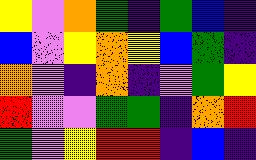[["yellow", "violet", "orange", "green", "indigo", "green", "blue", "indigo"], ["blue", "violet", "yellow", "orange", "yellow", "blue", "green", "indigo"], ["orange", "violet", "indigo", "orange", "indigo", "violet", "green", "yellow"], ["red", "violet", "violet", "green", "green", "indigo", "orange", "red"], ["green", "violet", "yellow", "red", "red", "indigo", "blue", "indigo"]]